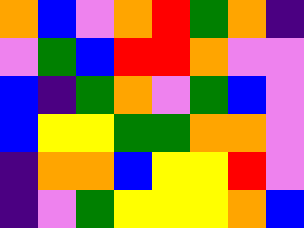[["orange", "blue", "violet", "orange", "red", "green", "orange", "indigo"], ["violet", "green", "blue", "red", "red", "orange", "violet", "violet"], ["blue", "indigo", "green", "orange", "violet", "green", "blue", "violet"], ["blue", "yellow", "yellow", "green", "green", "orange", "orange", "violet"], ["indigo", "orange", "orange", "blue", "yellow", "yellow", "red", "violet"], ["indigo", "violet", "green", "yellow", "yellow", "yellow", "orange", "blue"]]